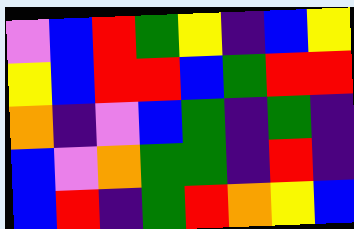[["violet", "blue", "red", "green", "yellow", "indigo", "blue", "yellow"], ["yellow", "blue", "red", "red", "blue", "green", "red", "red"], ["orange", "indigo", "violet", "blue", "green", "indigo", "green", "indigo"], ["blue", "violet", "orange", "green", "green", "indigo", "red", "indigo"], ["blue", "red", "indigo", "green", "red", "orange", "yellow", "blue"]]